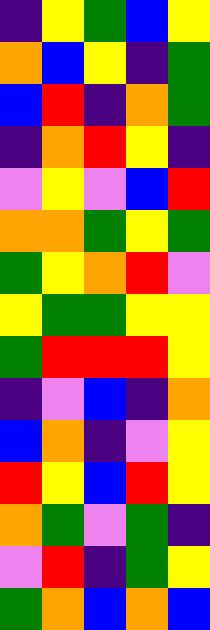[["indigo", "yellow", "green", "blue", "yellow"], ["orange", "blue", "yellow", "indigo", "green"], ["blue", "red", "indigo", "orange", "green"], ["indigo", "orange", "red", "yellow", "indigo"], ["violet", "yellow", "violet", "blue", "red"], ["orange", "orange", "green", "yellow", "green"], ["green", "yellow", "orange", "red", "violet"], ["yellow", "green", "green", "yellow", "yellow"], ["green", "red", "red", "red", "yellow"], ["indigo", "violet", "blue", "indigo", "orange"], ["blue", "orange", "indigo", "violet", "yellow"], ["red", "yellow", "blue", "red", "yellow"], ["orange", "green", "violet", "green", "indigo"], ["violet", "red", "indigo", "green", "yellow"], ["green", "orange", "blue", "orange", "blue"]]